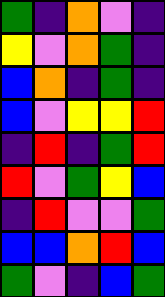[["green", "indigo", "orange", "violet", "indigo"], ["yellow", "violet", "orange", "green", "indigo"], ["blue", "orange", "indigo", "green", "indigo"], ["blue", "violet", "yellow", "yellow", "red"], ["indigo", "red", "indigo", "green", "red"], ["red", "violet", "green", "yellow", "blue"], ["indigo", "red", "violet", "violet", "green"], ["blue", "blue", "orange", "red", "blue"], ["green", "violet", "indigo", "blue", "green"]]